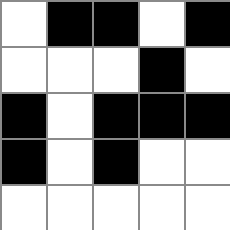[["white", "black", "black", "white", "black"], ["white", "white", "white", "black", "white"], ["black", "white", "black", "black", "black"], ["black", "white", "black", "white", "white"], ["white", "white", "white", "white", "white"]]